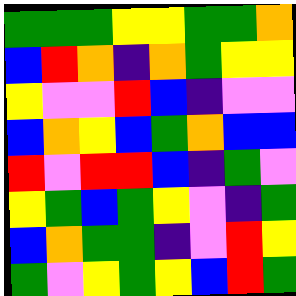[["green", "green", "green", "yellow", "yellow", "green", "green", "orange"], ["blue", "red", "orange", "indigo", "orange", "green", "yellow", "yellow"], ["yellow", "violet", "violet", "red", "blue", "indigo", "violet", "violet"], ["blue", "orange", "yellow", "blue", "green", "orange", "blue", "blue"], ["red", "violet", "red", "red", "blue", "indigo", "green", "violet"], ["yellow", "green", "blue", "green", "yellow", "violet", "indigo", "green"], ["blue", "orange", "green", "green", "indigo", "violet", "red", "yellow"], ["green", "violet", "yellow", "green", "yellow", "blue", "red", "green"]]